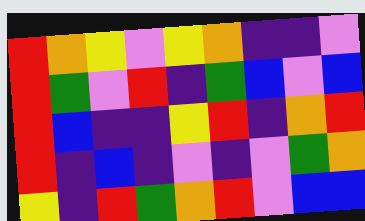[["red", "orange", "yellow", "violet", "yellow", "orange", "indigo", "indigo", "violet"], ["red", "green", "violet", "red", "indigo", "green", "blue", "violet", "blue"], ["red", "blue", "indigo", "indigo", "yellow", "red", "indigo", "orange", "red"], ["red", "indigo", "blue", "indigo", "violet", "indigo", "violet", "green", "orange"], ["yellow", "indigo", "red", "green", "orange", "red", "violet", "blue", "blue"]]